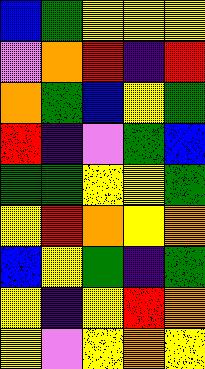[["blue", "green", "yellow", "yellow", "yellow"], ["violet", "orange", "red", "indigo", "red"], ["orange", "green", "blue", "yellow", "green"], ["red", "indigo", "violet", "green", "blue"], ["green", "green", "yellow", "yellow", "green"], ["yellow", "red", "orange", "yellow", "orange"], ["blue", "yellow", "green", "indigo", "green"], ["yellow", "indigo", "yellow", "red", "orange"], ["yellow", "violet", "yellow", "orange", "yellow"]]